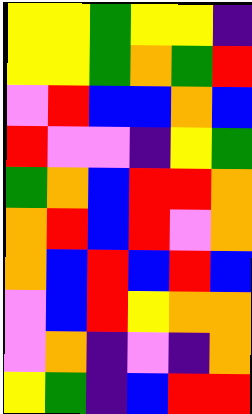[["yellow", "yellow", "green", "yellow", "yellow", "indigo"], ["yellow", "yellow", "green", "orange", "green", "red"], ["violet", "red", "blue", "blue", "orange", "blue"], ["red", "violet", "violet", "indigo", "yellow", "green"], ["green", "orange", "blue", "red", "red", "orange"], ["orange", "red", "blue", "red", "violet", "orange"], ["orange", "blue", "red", "blue", "red", "blue"], ["violet", "blue", "red", "yellow", "orange", "orange"], ["violet", "orange", "indigo", "violet", "indigo", "orange"], ["yellow", "green", "indigo", "blue", "red", "red"]]